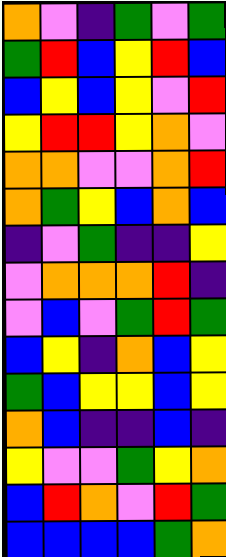[["orange", "violet", "indigo", "green", "violet", "green"], ["green", "red", "blue", "yellow", "red", "blue"], ["blue", "yellow", "blue", "yellow", "violet", "red"], ["yellow", "red", "red", "yellow", "orange", "violet"], ["orange", "orange", "violet", "violet", "orange", "red"], ["orange", "green", "yellow", "blue", "orange", "blue"], ["indigo", "violet", "green", "indigo", "indigo", "yellow"], ["violet", "orange", "orange", "orange", "red", "indigo"], ["violet", "blue", "violet", "green", "red", "green"], ["blue", "yellow", "indigo", "orange", "blue", "yellow"], ["green", "blue", "yellow", "yellow", "blue", "yellow"], ["orange", "blue", "indigo", "indigo", "blue", "indigo"], ["yellow", "violet", "violet", "green", "yellow", "orange"], ["blue", "red", "orange", "violet", "red", "green"], ["blue", "blue", "blue", "blue", "green", "orange"]]